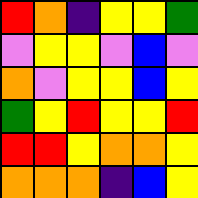[["red", "orange", "indigo", "yellow", "yellow", "green"], ["violet", "yellow", "yellow", "violet", "blue", "violet"], ["orange", "violet", "yellow", "yellow", "blue", "yellow"], ["green", "yellow", "red", "yellow", "yellow", "red"], ["red", "red", "yellow", "orange", "orange", "yellow"], ["orange", "orange", "orange", "indigo", "blue", "yellow"]]